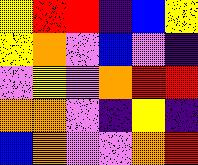[["yellow", "red", "red", "indigo", "blue", "yellow"], ["yellow", "orange", "violet", "blue", "violet", "indigo"], ["violet", "yellow", "violet", "orange", "red", "red"], ["orange", "orange", "violet", "indigo", "yellow", "indigo"], ["blue", "orange", "violet", "violet", "orange", "red"]]